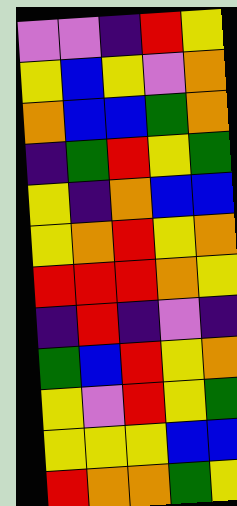[["violet", "violet", "indigo", "red", "yellow"], ["yellow", "blue", "yellow", "violet", "orange"], ["orange", "blue", "blue", "green", "orange"], ["indigo", "green", "red", "yellow", "green"], ["yellow", "indigo", "orange", "blue", "blue"], ["yellow", "orange", "red", "yellow", "orange"], ["red", "red", "red", "orange", "yellow"], ["indigo", "red", "indigo", "violet", "indigo"], ["green", "blue", "red", "yellow", "orange"], ["yellow", "violet", "red", "yellow", "green"], ["yellow", "yellow", "yellow", "blue", "blue"], ["red", "orange", "orange", "green", "yellow"]]